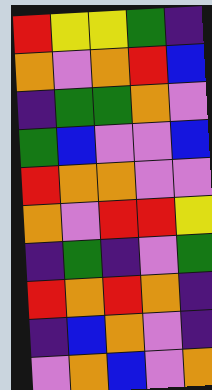[["red", "yellow", "yellow", "green", "indigo"], ["orange", "violet", "orange", "red", "blue"], ["indigo", "green", "green", "orange", "violet"], ["green", "blue", "violet", "violet", "blue"], ["red", "orange", "orange", "violet", "violet"], ["orange", "violet", "red", "red", "yellow"], ["indigo", "green", "indigo", "violet", "green"], ["red", "orange", "red", "orange", "indigo"], ["indigo", "blue", "orange", "violet", "indigo"], ["violet", "orange", "blue", "violet", "orange"]]